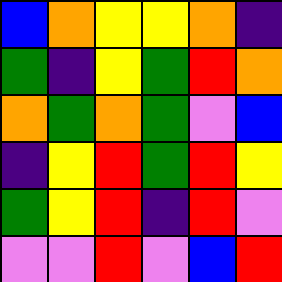[["blue", "orange", "yellow", "yellow", "orange", "indigo"], ["green", "indigo", "yellow", "green", "red", "orange"], ["orange", "green", "orange", "green", "violet", "blue"], ["indigo", "yellow", "red", "green", "red", "yellow"], ["green", "yellow", "red", "indigo", "red", "violet"], ["violet", "violet", "red", "violet", "blue", "red"]]